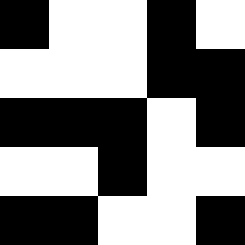[["black", "white", "white", "black", "white"], ["white", "white", "white", "black", "black"], ["black", "black", "black", "white", "black"], ["white", "white", "black", "white", "white"], ["black", "black", "white", "white", "black"]]